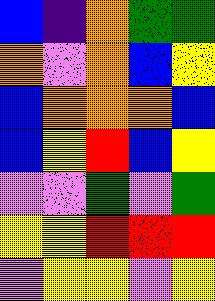[["blue", "indigo", "orange", "green", "green"], ["orange", "violet", "orange", "blue", "yellow"], ["blue", "orange", "orange", "orange", "blue"], ["blue", "yellow", "red", "blue", "yellow"], ["violet", "violet", "green", "violet", "green"], ["yellow", "yellow", "red", "red", "red"], ["violet", "yellow", "yellow", "violet", "yellow"]]